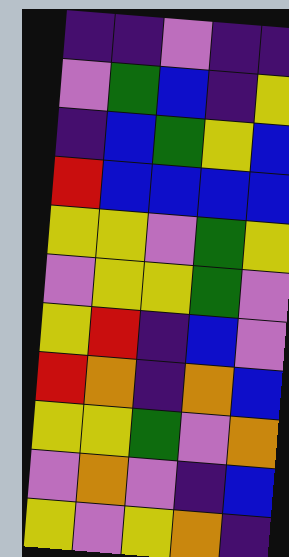[["indigo", "indigo", "violet", "indigo", "indigo"], ["violet", "green", "blue", "indigo", "yellow"], ["indigo", "blue", "green", "yellow", "blue"], ["red", "blue", "blue", "blue", "blue"], ["yellow", "yellow", "violet", "green", "yellow"], ["violet", "yellow", "yellow", "green", "violet"], ["yellow", "red", "indigo", "blue", "violet"], ["red", "orange", "indigo", "orange", "blue"], ["yellow", "yellow", "green", "violet", "orange"], ["violet", "orange", "violet", "indigo", "blue"], ["yellow", "violet", "yellow", "orange", "indigo"]]